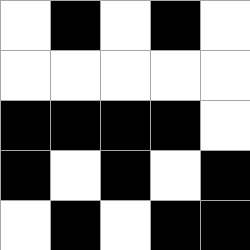[["white", "black", "white", "black", "white"], ["white", "white", "white", "white", "white"], ["black", "black", "black", "black", "white"], ["black", "white", "black", "white", "black"], ["white", "black", "white", "black", "black"]]